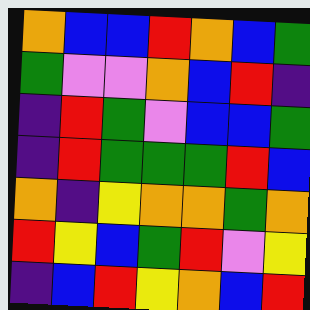[["orange", "blue", "blue", "red", "orange", "blue", "green"], ["green", "violet", "violet", "orange", "blue", "red", "indigo"], ["indigo", "red", "green", "violet", "blue", "blue", "green"], ["indigo", "red", "green", "green", "green", "red", "blue"], ["orange", "indigo", "yellow", "orange", "orange", "green", "orange"], ["red", "yellow", "blue", "green", "red", "violet", "yellow"], ["indigo", "blue", "red", "yellow", "orange", "blue", "red"]]